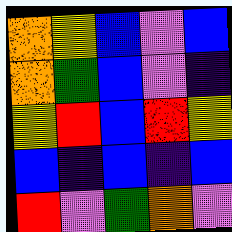[["orange", "yellow", "blue", "violet", "blue"], ["orange", "green", "blue", "violet", "indigo"], ["yellow", "red", "blue", "red", "yellow"], ["blue", "indigo", "blue", "indigo", "blue"], ["red", "violet", "green", "orange", "violet"]]